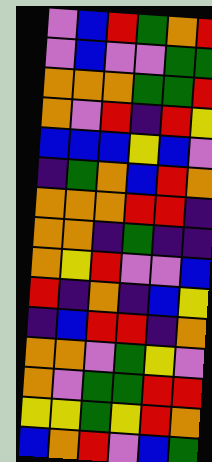[["violet", "blue", "red", "green", "orange", "red"], ["violet", "blue", "violet", "violet", "green", "green"], ["orange", "orange", "orange", "green", "green", "red"], ["orange", "violet", "red", "indigo", "red", "yellow"], ["blue", "blue", "blue", "yellow", "blue", "violet"], ["indigo", "green", "orange", "blue", "red", "orange"], ["orange", "orange", "orange", "red", "red", "indigo"], ["orange", "orange", "indigo", "green", "indigo", "indigo"], ["orange", "yellow", "red", "violet", "violet", "blue"], ["red", "indigo", "orange", "indigo", "blue", "yellow"], ["indigo", "blue", "red", "red", "indigo", "orange"], ["orange", "orange", "violet", "green", "yellow", "violet"], ["orange", "violet", "green", "green", "red", "red"], ["yellow", "yellow", "green", "yellow", "red", "orange"], ["blue", "orange", "red", "violet", "blue", "green"]]